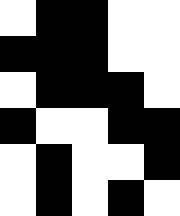[["white", "black", "black", "white", "white"], ["black", "black", "black", "white", "white"], ["white", "black", "black", "black", "white"], ["black", "white", "white", "black", "black"], ["white", "black", "white", "white", "black"], ["white", "black", "white", "black", "white"]]